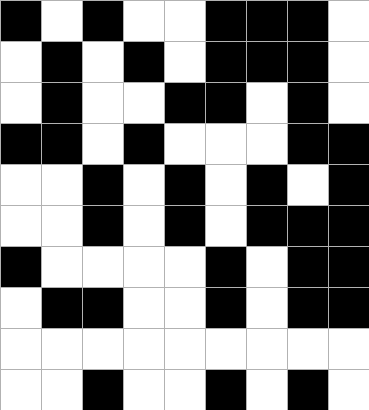[["black", "white", "black", "white", "white", "black", "black", "black", "white"], ["white", "black", "white", "black", "white", "black", "black", "black", "white"], ["white", "black", "white", "white", "black", "black", "white", "black", "white"], ["black", "black", "white", "black", "white", "white", "white", "black", "black"], ["white", "white", "black", "white", "black", "white", "black", "white", "black"], ["white", "white", "black", "white", "black", "white", "black", "black", "black"], ["black", "white", "white", "white", "white", "black", "white", "black", "black"], ["white", "black", "black", "white", "white", "black", "white", "black", "black"], ["white", "white", "white", "white", "white", "white", "white", "white", "white"], ["white", "white", "black", "white", "white", "black", "white", "black", "white"]]